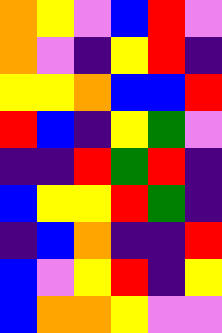[["orange", "yellow", "violet", "blue", "red", "violet"], ["orange", "violet", "indigo", "yellow", "red", "indigo"], ["yellow", "yellow", "orange", "blue", "blue", "red"], ["red", "blue", "indigo", "yellow", "green", "violet"], ["indigo", "indigo", "red", "green", "red", "indigo"], ["blue", "yellow", "yellow", "red", "green", "indigo"], ["indigo", "blue", "orange", "indigo", "indigo", "red"], ["blue", "violet", "yellow", "red", "indigo", "yellow"], ["blue", "orange", "orange", "yellow", "violet", "violet"]]